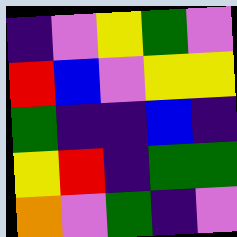[["indigo", "violet", "yellow", "green", "violet"], ["red", "blue", "violet", "yellow", "yellow"], ["green", "indigo", "indigo", "blue", "indigo"], ["yellow", "red", "indigo", "green", "green"], ["orange", "violet", "green", "indigo", "violet"]]